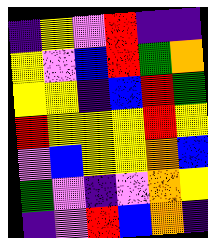[["indigo", "yellow", "violet", "red", "indigo", "indigo"], ["yellow", "violet", "blue", "red", "green", "orange"], ["yellow", "yellow", "indigo", "blue", "red", "green"], ["red", "yellow", "yellow", "yellow", "red", "yellow"], ["violet", "blue", "yellow", "yellow", "orange", "blue"], ["green", "violet", "indigo", "violet", "orange", "yellow"], ["indigo", "violet", "red", "blue", "orange", "indigo"]]